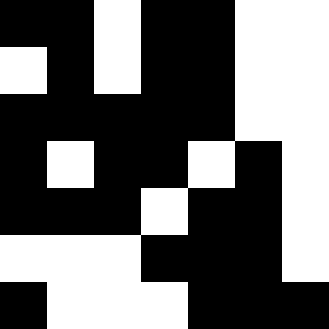[["black", "black", "white", "black", "black", "white", "white"], ["white", "black", "white", "black", "black", "white", "white"], ["black", "black", "black", "black", "black", "white", "white"], ["black", "white", "black", "black", "white", "black", "white"], ["black", "black", "black", "white", "black", "black", "white"], ["white", "white", "white", "black", "black", "black", "white"], ["black", "white", "white", "white", "black", "black", "black"]]